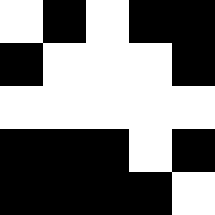[["white", "black", "white", "black", "black"], ["black", "white", "white", "white", "black"], ["white", "white", "white", "white", "white"], ["black", "black", "black", "white", "black"], ["black", "black", "black", "black", "white"]]